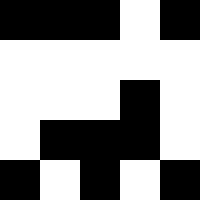[["black", "black", "black", "white", "black"], ["white", "white", "white", "white", "white"], ["white", "white", "white", "black", "white"], ["white", "black", "black", "black", "white"], ["black", "white", "black", "white", "black"]]